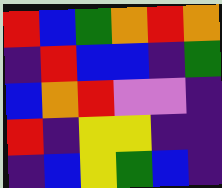[["red", "blue", "green", "orange", "red", "orange"], ["indigo", "red", "blue", "blue", "indigo", "green"], ["blue", "orange", "red", "violet", "violet", "indigo"], ["red", "indigo", "yellow", "yellow", "indigo", "indigo"], ["indigo", "blue", "yellow", "green", "blue", "indigo"]]